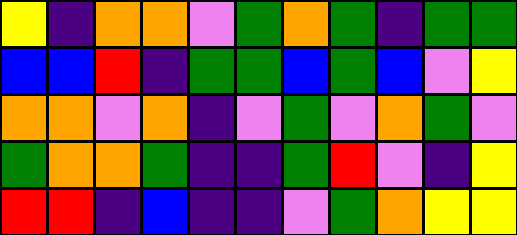[["yellow", "indigo", "orange", "orange", "violet", "green", "orange", "green", "indigo", "green", "green"], ["blue", "blue", "red", "indigo", "green", "green", "blue", "green", "blue", "violet", "yellow"], ["orange", "orange", "violet", "orange", "indigo", "violet", "green", "violet", "orange", "green", "violet"], ["green", "orange", "orange", "green", "indigo", "indigo", "green", "red", "violet", "indigo", "yellow"], ["red", "red", "indigo", "blue", "indigo", "indigo", "violet", "green", "orange", "yellow", "yellow"]]